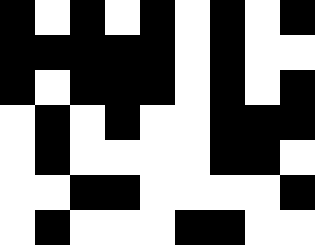[["black", "white", "black", "white", "black", "white", "black", "white", "black"], ["black", "black", "black", "black", "black", "white", "black", "white", "white"], ["black", "white", "black", "black", "black", "white", "black", "white", "black"], ["white", "black", "white", "black", "white", "white", "black", "black", "black"], ["white", "black", "white", "white", "white", "white", "black", "black", "white"], ["white", "white", "black", "black", "white", "white", "white", "white", "black"], ["white", "black", "white", "white", "white", "black", "black", "white", "white"]]